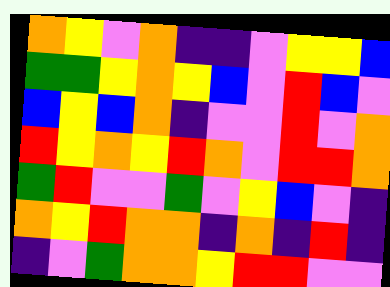[["orange", "yellow", "violet", "orange", "indigo", "indigo", "violet", "yellow", "yellow", "blue"], ["green", "green", "yellow", "orange", "yellow", "blue", "violet", "red", "blue", "violet"], ["blue", "yellow", "blue", "orange", "indigo", "violet", "violet", "red", "violet", "orange"], ["red", "yellow", "orange", "yellow", "red", "orange", "violet", "red", "red", "orange"], ["green", "red", "violet", "violet", "green", "violet", "yellow", "blue", "violet", "indigo"], ["orange", "yellow", "red", "orange", "orange", "indigo", "orange", "indigo", "red", "indigo"], ["indigo", "violet", "green", "orange", "orange", "yellow", "red", "red", "violet", "violet"]]